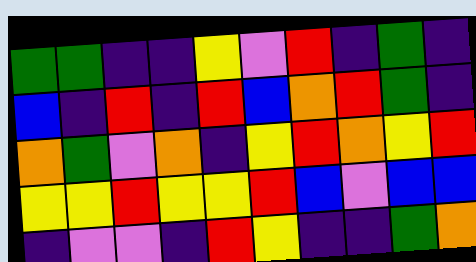[["green", "green", "indigo", "indigo", "yellow", "violet", "red", "indigo", "green", "indigo"], ["blue", "indigo", "red", "indigo", "red", "blue", "orange", "red", "green", "indigo"], ["orange", "green", "violet", "orange", "indigo", "yellow", "red", "orange", "yellow", "red"], ["yellow", "yellow", "red", "yellow", "yellow", "red", "blue", "violet", "blue", "blue"], ["indigo", "violet", "violet", "indigo", "red", "yellow", "indigo", "indigo", "green", "orange"]]